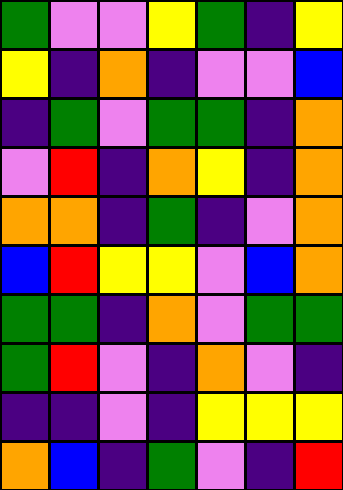[["green", "violet", "violet", "yellow", "green", "indigo", "yellow"], ["yellow", "indigo", "orange", "indigo", "violet", "violet", "blue"], ["indigo", "green", "violet", "green", "green", "indigo", "orange"], ["violet", "red", "indigo", "orange", "yellow", "indigo", "orange"], ["orange", "orange", "indigo", "green", "indigo", "violet", "orange"], ["blue", "red", "yellow", "yellow", "violet", "blue", "orange"], ["green", "green", "indigo", "orange", "violet", "green", "green"], ["green", "red", "violet", "indigo", "orange", "violet", "indigo"], ["indigo", "indigo", "violet", "indigo", "yellow", "yellow", "yellow"], ["orange", "blue", "indigo", "green", "violet", "indigo", "red"]]